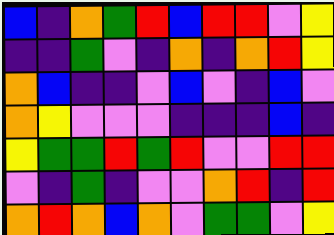[["blue", "indigo", "orange", "green", "red", "blue", "red", "red", "violet", "yellow"], ["indigo", "indigo", "green", "violet", "indigo", "orange", "indigo", "orange", "red", "yellow"], ["orange", "blue", "indigo", "indigo", "violet", "blue", "violet", "indigo", "blue", "violet"], ["orange", "yellow", "violet", "violet", "violet", "indigo", "indigo", "indigo", "blue", "indigo"], ["yellow", "green", "green", "red", "green", "red", "violet", "violet", "red", "red"], ["violet", "indigo", "green", "indigo", "violet", "violet", "orange", "red", "indigo", "red"], ["orange", "red", "orange", "blue", "orange", "violet", "green", "green", "violet", "yellow"]]